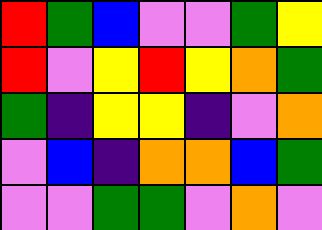[["red", "green", "blue", "violet", "violet", "green", "yellow"], ["red", "violet", "yellow", "red", "yellow", "orange", "green"], ["green", "indigo", "yellow", "yellow", "indigo", "violet", "orange"], ["violet", "blue", "indigo", "orange", "orange", "blue", "green"], ["violet", "violet", "green", "green", "violet", "orange", "violet"]]